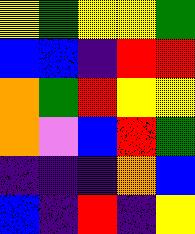[["yellow", "green", "yellow", "yellow", "green"], ["blue", "blue", "indigo", "red", "red"], ["orange", "green", "red", "yellow", "yellow"], ["orange", "violet", "blue", "red", "green"], ["indigo", "indigo", "indigo", "orange", "blue"], ["blue", "indigo", "red", "indigo", "yellow"]]